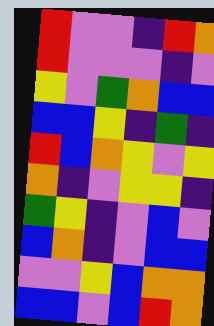[["red", "violet", "violet", "indigo", "red", "orange"], ["red", "violet", "violet", "violet", "indigo", "violet"], ["yellow", "violet", "green", "orange", "blue", "blue"], ["blue", "blue", "yellow", "indigo", "green", "indigo"], ["red", "blue", "orange", "yellow", "violet", "yellow"], ["orange", "indigo", "violet", "yellow", "yellow", "indigo"], ["green", "yellow", "indigo", "violet", "blue", "violet"], ["blue", "orange", "indigo", "violet", "blue", "blue"], ["violet", "violet", "yellow", "blue", "orange", "orange"], ["blue", "blue", "violet", "blue", "red", "orange"]]